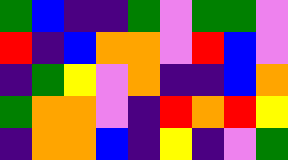[["green", "blue", "indigo", "indigo", "green", "violet", "green", "green", "violet"], ["red", "indigo", "blue", "orange", "orange", "violet", "red", "blue", "violet"], ["indigo", "green", "yellow", "violet", "orange", "indigo", "indigo", "blue", "orange"], ["green", "orange", "orange", "violet", "indigo", "red", "orange", "red", "yellow"], ["indigo", "orange", "orange", "blue", "indigo", "yellow", "indigo", "violet", "green"]]